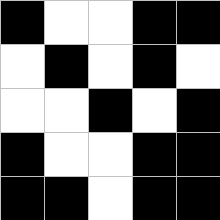[["black", "white", "white", "black", "black"], ["white", "black", "white", "black", "white"], ["white", "white", "black", "white", "black"], ["black", "white", "white", "black", "black"], ["black", "black", "white", "black", "black"]]